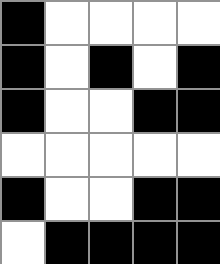[["black", "white", "white", "white", "white"], ["black", "white", "black", "white", "black"], ["black", "white", "white", "black", "black"], ["white", "white", "white", "white", "white"], ["black", "white", "white", "black", "black"], ["white", "black", "black", "black", "black"]]